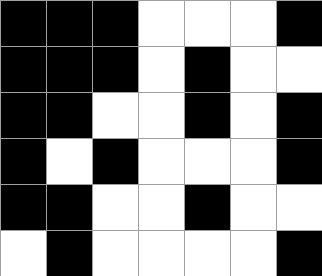[["black", "black", "black", "white", "white", "white", "black"], ["black", "black", "black", "white", "black", "white", "white"], ["black", "black", "white", "white", "black", "white", "black"], ["black", "white", "black", "white", "white", "white", "black"], ["black", "black", "white", "white", "black", "white", "white"], ["white", "black", "white", "white", "white", "white", "black"]]